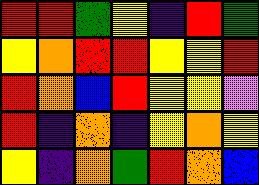[["red", "red", "green", "yellow", "indigo", "red", "green"], ["yellow", "orange", "red", "red", "yellow", "yellow", "red"], ["red", "orange", "blue", "red", "yellow", "yellow", "violet"], ["red", "indigo", "orange", "indigo", "yellow", "orange", "yellow"], ["yellow", "indigo", "orange", "green", "red", "orange", "blue"]]